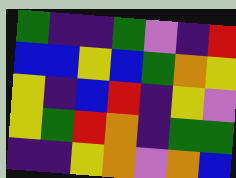[["green", "indigo", "indigo", "green", "violet", "indigo", "red"], ["blue", "blue", "yellow", "blue", "green", "orange", "yellow"], ["yellow", "indigo", "blue", "red", "indigo", "yellow", "violet"], ["yellow", "green", "red", "orange", "indigo", "green", "green"], ["indigo", "indigo", "yellow", "orange", "violet", "orange", "blue"]]